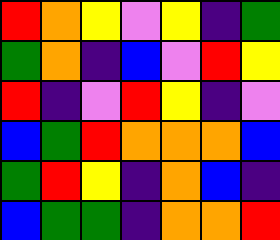[["red", "orange", "yellow", "violet", "yellow", "indigo", "green"], ["green", "orange", "indigo", "blue", "violet", "red", "yellow"], ["red", "indigo", "violet", "red", "yellow", "indigo", "violet"], ["blue", "green", "red", "orange", "orange", "orange", "blue"], ["green", "red", "yellow", "indigo", "orange", "blue", "indigo"], ["blue", "green", "green", "indigo", "orange", "orange", "red"]]